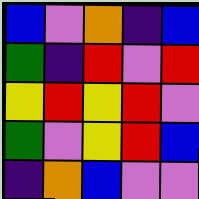[["blue", "violet", "orange", "indigo", "blue"], ["green", "indigo", "red", "violet", "red"], ["yellow", "red", "yellow", "red", "violet"], ["green", "violet", "yellow", "red", "blue"], ["indigo", "orange", "blue", "violet", "violet"]]